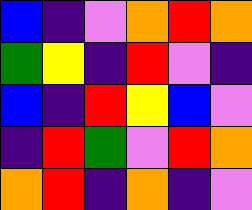[["blue", "indigo", "violet", "orange", "red", "orange"], ["green", "yellow", "indigo", "red", "violet", "indigo"], ["blue", "indigo", "red", "yellow", "blue", "violet"], ["indigo", "red", "green", "violet", "red", "orange"], ["orange", "red", "indigo", "orange", "indigo", "violet"]]